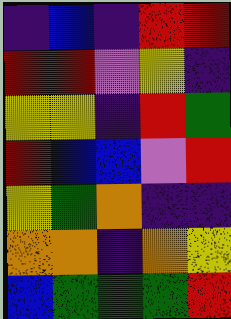[["indigo", "blue", "indigo", "red", "red"], ["red", "red", "violet", "yellow", "indigo"], ["yellow", "yellow", "indigo", "red", "green"], ["red", "blue", "blue", "violet", "red"], ["yellow", "green", "orange", "indigo", "indigo"], ["orange", "orange", "indigo", "orange", "yellow"], ["blue", "green", "green", "green", "red"]]